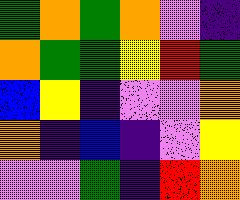[["green", "orange", "green", "orange", "violet", "indigo"], ["orange", "green", "green", "yellow", "red", "green"], ["blue", "yellow", "indigo", "violet", "violet", "orange"], ["orange", "indigo", "blue", "indigo", "violet", "yellow"], ["violet", "violet", "green", "indigo", "red", "orange"]]